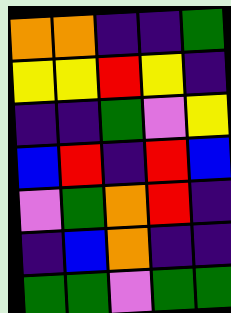[["orange", "orange", "indigo", "indigo", "green"], ["yellow", "yellow", "red", "yellow", "indigo"], ["indigo", "indigo", "green", "violet", "yellow"], ["blue", "red", "indigo", "red", "blue"], ["violet", "green", "orange", "red", "indigo"], ["indigo", "blue", "orange", "indigo", "indigo"], ["green", "green", "violet", "green", "green"]]